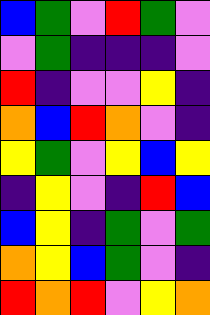[["blue", "green", "violet", "red", "green", "violet"], ["violet", "green", "indigo", "indigo", "indigo", "violet"], ["red", "indigo", "violet", "violet", "yellow", "indigo"], ["orange", "blue", "red", "orange", "violet", "indigo"], ["yellow", "green", "violet", "yellow", "blue", "yellow"], ["indigo", "yellow", "violet", "indigo", "red", "blue"], ["blue", "yellow", "indigo", "green", "violet", "green"], ["orange", "yellow", "blue", "green", "violet", "indigo"], ["red", "orange", "red", "violet", "yellow", "orange"]]